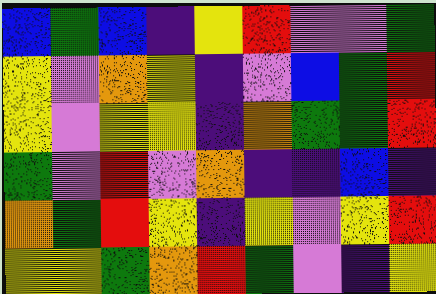[["blue", "green", "blue", "indigo", "yellow", "red", "violet", "violet", "green"], ["yellow", "violet", "orange", "yellow", "indigo", "violet", "blue", "green", "red"], ["yellow", "violet", "yellow", "yellow", "indigo", "orange", "green", "green", "red"], ["green", "violet", "red", "violet", "orange", "indigo", "indigo", "blue", "indigo"], ["orange", "green", "red", "yellow", "indigo", "yellow", "violet", "yellow", "red"], ["yellow", "yellow", "green", "orange", "red", "green", "violet", "indigo", "yellow"]]